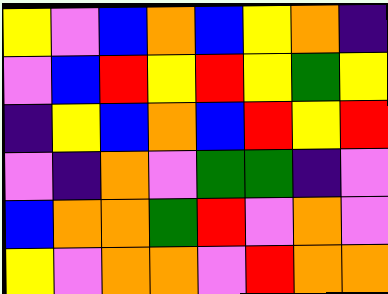[["yellow", "violet", "blue", "orange", "blue", "yellow", "orange", "indigo"], ["violet", "blue", "red", "yellow", "red", "yellow", "green", "yellow"], ["indigo", "yellow", "blue", "orange", "blue", "red", "yellow", "red"], ["violet", "indigo", "orange", "violet", "green", "green", "indigo", "violet"], ["blue", "orange", "orange", "green", "red", "violet", "orange", "violet"], ["yellow", "violet", "orange", "orange", "violet", "red", "orange", "orange"]]